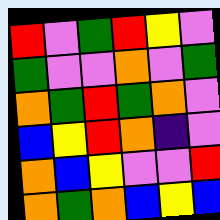[["red", "violet", "green", "red", "yellow", "violet"], ["green", "violet", "violet", "orange", "violet", "green"], ["orange", "green", "red", "green", "orange", "violet"], ["blue", "yellow", "red", "orange", "indigo", "violet"], ["orange", "blue", "yellow", "violet", "violet", "red"], ["orange", "green", "orange", "blue", "yellow", "blue"]]